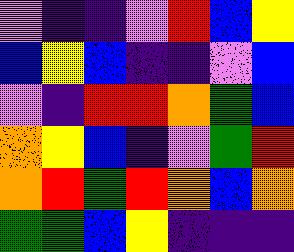[["violet", "indigo", "indigo", "violet", "red", "blue", "yellow"], ["blue", "yellow", "blue", "indigo", "indigo", "violet", "blue"], ["violet", "indigo", "red", "red", "orange", "green", "blue"], ["orange", "yellow", "blue", "indigo", "violet", "green", "red"], ["orange", "red", "green", "red", "orange", "blue", "orange"], ["green", "green", "blue", "yellow", "indigo", "indigo", "indigo"]]